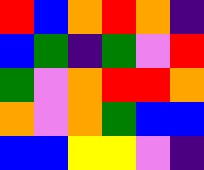[["red", "blue", "orange", "red", "orange", "indigo"], ["blue", "green", "indigo", "green", "violet", "red"], ["green", "violet", "orange", "red", "red", "orange"], ["orange", "violet", "orange", "green", "blue", "blue"], ["blue", "blue", "yellow", "yellow", "violet", "indigo"]]